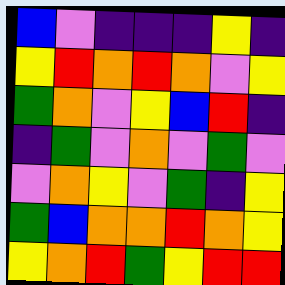[["blue", "violet", "indigo", "indigo", "indigo", "yellow", "indigo"], ["yellow", "red", "orange", "red", "orange", "violet", "yellow"], ["green", "orange", "violet", "yellow", "blue", "red", "indigo"], ["indigo", "green", "violet", "orange", "violet", "green", "violet"], ["violet", "orange", "yellow", "violet", "green", "indigo", "yellow"], ["green", "blue", "orange", "orange", "red", "orange", "yellow"], ["yellow", "orange", "red", "green", "yellow", "red", "red"]]